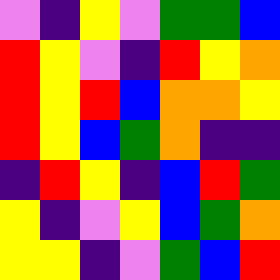[["violet", "indigo", "yellow", "violet", "green", "green", "blue"], ["red", "yellow", "violet", "indigo", "red", "yellow", "orange"], ["red", "yellow", "red", "blue", "orange", "orange", "yellow"], ["red", "yellow", "blue", "green", "orange", "indigo", "indigo"], ["indigo", "red", "yellow", "indigo", "blue", "red", "green"], ["yellow", "indigo", "violet", "yellow", "blue", "green", "orange"], ["yellow", "yellow", "indigo", "violet", "green", "blue", "red"]]